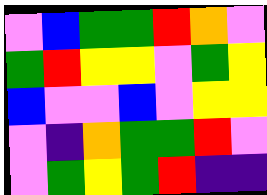[["violet", "blue", "green", "green", "red", "orange", "violet"], ["green", "red", "yellow", "yellow", "violet", "green", "yellow"], ["blue", "violet", "violet", "blue", "violet", "yellow", "yellow"], ["violet", "indigo", "orange", "green", "green", "red", "violet"], ["violet", "green", "yellow", "green", "red", "indigo", "indigo"]]